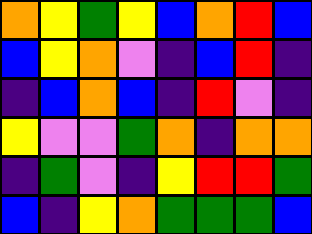[["orange", "yellow", "green", "yellow", "blue", "orange", "red", "blue"], ["blue", "yellow", "orange", "violet", "indigo", "blue", "red", "indigo"], ["indigo", "blue", "orange", "blue", "indigo", "red", "violet", "indigo"], ["yellow", "violet", "violet", "green", "orange", "indigo", "orange", "orange"], ["indigo", "green", "violet", "indigo", "yellow", "red", "red", "green"], ["blue", "indigo", "yellow", "orange", "green", "green", "green", "blue"]]